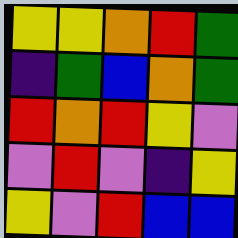[["yellow", "yellow", "orange", "red", "green"], ["indigo", "green", "blue", "orange", "green"], ["red", "orange", "red", "yellow", "violet"], ["violet", "red", "violet", "indigo", "yellow"], ["yellow", "violet", "red", "blue", "blue"]]